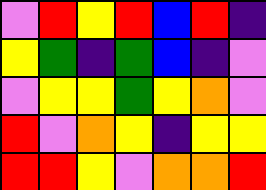[["violet", "red", "yellow", "red", "blue", "red", "indigo"], ["yellow", "green", "indigo", "green", "blue", "indigo", "violet"], ["violet", "yellow", "yellow", "green", "yellow", "orange", "violet"], ["red", "violet", "orange", "yellow", "indigo", "yellow", "yellow"], ["red", "red", "yellow", "violet", "orange", "orange", "red"]]